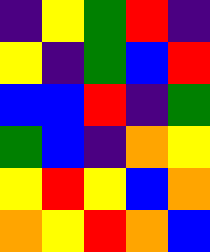[["indigo", "yellow", "green", "red", "indigo"], ["yellow", "indigo", "green", "blue", "red"], ["blue", "blue", "red", "indigo", "green"], ["green", "blue", "indigo", "orange", "yellow"], ["yellow", "red", "yellow", "blue", "orange"], ["orange", "yellow", "red", "orange", "blue"]]